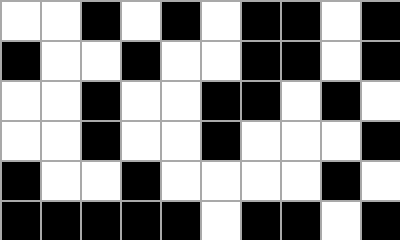[["white", "white", "black", "white", "black", "white", "black", "black", "white", "black"], ["black", "white", "white", "black", "white", "white", "black", "black", "white", "black"], ["white", "white", "black", "white", "white", "black", "black", "white", "black", "white"], ["white", "white", "black", "white", "white", "black", "white", "white", "white", "black"], ["black", "white", "white", "black", "white", "white", "white", "white", "black", "white"], ["black", "black", "black", "black", "black", "white", "black", "black", "white", "black"]]